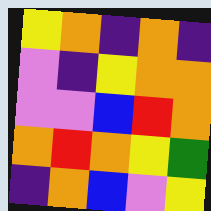[["yellow", "orange", "indigo", "orange", "indigo"], ["violet", "indigo", "yellow", "orange", "orange"], ["violet", "violet", "blue", "red", "orange"], ["orange", "red", "orange", "yellow", "green"], ["indigo", "orange", "blue", "violet", "yellow"]]